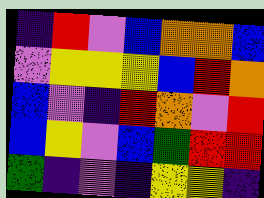[["indigo", "red", "violet", "blue", "orange", "orange", "blue"], ["violet", "yellow", "yellow", "yellow", "blue", "red", "orange"], ["blue", "violet", "indigo", "red", "orange", "violet", "red"], ["blue", "yellow", "violet", "blue", "green", "red", "red"], ["green", "indigo", "violet", "indigo", "yellow", "yellow", "indigo"]]